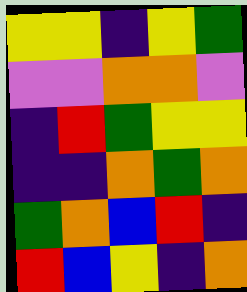[["yellow", "yellow", "indigo", "yellow", "green"], ["violet", "violet", "orange", "orange", "violet"], ["indigo", "red", "green", "yellow", "yellow"], ["indigo", "indigo", "orange", "green", "orange"], ["green", "orange", "blue", "red", "indigo"], ["red", "blue", "yellow", "indigo", "orange"]]